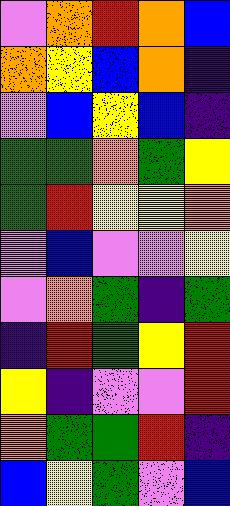[["violet", "orange", "red", "orange", "blue"], ["orange", "yellow", "blue", "orange", "indigo"], ["violet", "blue", "yellow", "blue", "indigo"], ["green", "green", "orange", "green", "yellow"], ["green", "red", "yellow", "yellow", "orange"], ["violet", "blue", "violet", "violet", "yellow"], ["violet", "orange", "green", "indigo", "green"], ["indigo", "red", "green", "yellow", "red"], ["yellow", "indigo", "violet", "violet", "red"], ["orange", "green", "green", "red", "indigo"], ["blue", "yellow", "green", "violet", "blue"]]